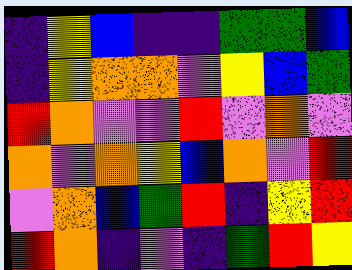[["indigo", "yellow", "blue", "indigo", "indigo", "green", "green", "blue"], ["indigo", "yellow", "orange", "orange", "violet", "yellow", "blue", "green"], ["red", "orange", "violet", "violet", "red", "violet", "orange", "violet"], ["orange", "violet", "orange", "yellow", "blue", "orange", "violet", "red"], ["violet", "orange", "blue", "green", "red", "indigo", "yellow", "red"], ["red", "orange", "indigo", "violet", "indigo", "green", "red", "yellow"]]